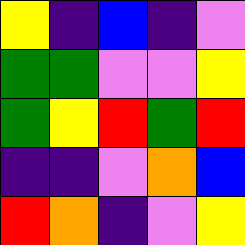[["yellow", "indigo", "blue", "indigo", "violet"], ["green", "green", "violet", "violet", "yellow"], ["green", "yellow", "red", "green", "red"], ["indigo", "indigo", "violet", "orange", "blue"], ["red", "orange", "indigo", "violet", "yellow"]]